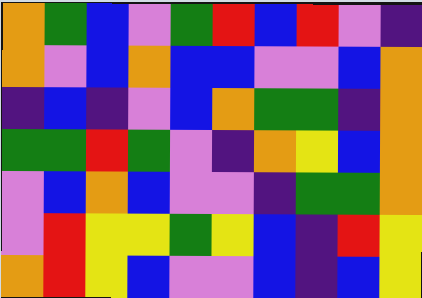[["orange", "green", "blue", "violet", "green", "red", "blue", "red", "violet", "indigo"], ["orange", "violet", "blue", "orange", "blue", "blue", "violet", "violet", "blue", "orange"], ["indigo", "blue", "indigo", "violet", "blue", "orange", "green", "green", "indigo", "orange"], ["green", "green", "red", "green", "violet", "indigo", "orange", "yellow", "blue", "orange"], ["violet", "blue", "orange", "blue", "violet", "violet", "indigo", "green", "green", "orange"], ["violet", "red", "yellow", "yellow", "green", "yellow", "blue", "indigo", "red", "yellow"], ["orange", "red", "yellow", "blue", "violet", "violet", "blue", "indigo", "blue", "yellow"]]